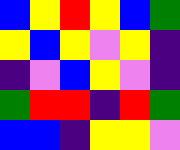[["blue", "yellow", "red", "yellow", "blue", "green"], ["yellow", "blue", "yellow", "violet", "yellow", "indigo"], ["indigo", "violet", "blue", "yellow", "violet", "indigo"], ["green", "red", "red", "indigo", "red", "green"], ["blue", "blue", "indigo", "yellow", "yellow", "violet"]]